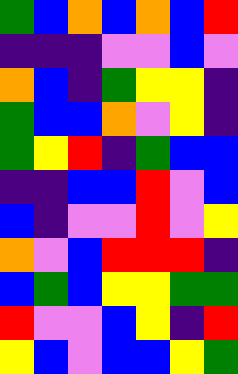[["green", "blue", "orange", "blue", "orange", "blue", "red"], ["indigo", "indigo", "indigo", "violet", "violet", "blue", "violet"], ["orange", "blue", "indigo", "green", "yellow", "yellow", "indigo"], ["green", "blue", "blue", "orange", "violet", "yellow", "indigo"], ["green", "yellow", "red", "indigo", "green", "blue", "blue"], ["indigo", "indigo", "blue", "blue", "red", "violet", "blue"], ["blue", "indigo", "violet", "violet", "red", "violet", "yellow"], ["orange", "violet", "blue", "red", "red", "red", "indigo"], ["blue", "green", "blue", "yellow", "yellow", "green", "green"], ["red", "violet", "violet", "blue", "yellow", "indigo", "red"], ["yellow", "blue", "violet", "blue", "blue", "yellow", "green"]]